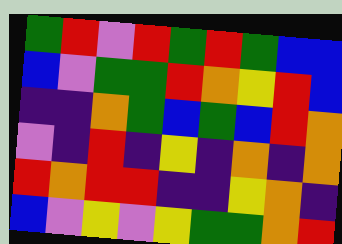[["green", "red", "violet", "red", "green", "red", "green", "blue", "blue"], ["blue", "violet", "green", "green", "red", "orange", "yellow", "red", "blue"], ["indigo", "indigo", "orange", "green", "blue", "green", "blue", "red", "orange"], ["violet", "indigo", "red", "indigo", "yellow", "indigo", "orange", "indigo", "orange"], ["red", "orange", "red", "red", "indigo", "indigo", "yellow", "orange", "indigo"], ["blue", "violet", "yellow", "violet", "yellow", "green", "green", "orange", "red"]]